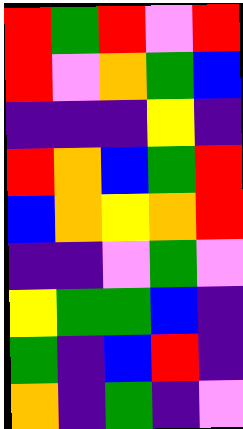[["red", "green", "red", "violet", "red"], ["red", "violet", "orange", "green", "blue"], ["indigo", "indigo", "indigo", "yellow", "indigo"], ["red", "orange", "blue", "green", "red"], ["blue", "orange", "yellow", "orange", "red"], ["indigo", "indigo", "violet", "green", "violet"], ["yellow", "green", "green", "blue", "indigo"], ["green", "indigo", "blue", "red", "indigo"], ["orange", "indigo", "green", "indigo", "violet"]]